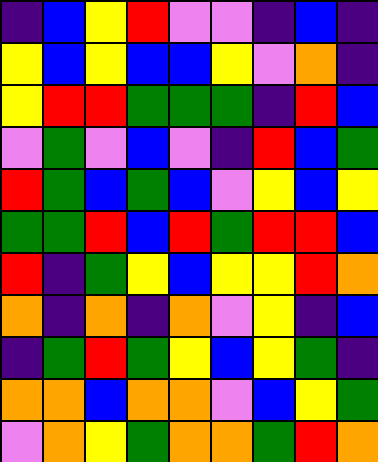[["indigo", "blue", "yellow", "red", "violet", "violet", "indigo", "blue", "indigo"], ["yellow", "blue", "yellow", "blue", "blue", "yellow", "violet", "orange", "indigo"], ["yellow", "red", "red", "green", "green", "green", "indigo", "red", "blue"], ["violet", "green", "violet", "blue", "violet", "indigo", "red", "blue", "green"], ["red", "green", "blue", "green", "blue", "violet", "yellow", "blue", "yellow"], ["green", "green", "red", "blue", "red", "green", "red", "red", "blue"], ["red", "indigo", "green", "yellow", "blue", "yellow", "yellow", "red", "orange"], ["orange", "indigo", "orange", "indigo", "orange", "violet", "yellow", "indigo", "blue"], ["indigo", "green", "red", "green", "yellow", "blue", "yellow", "green", "indigo"], ["orange", "orange", "blue", "orange", "orange", "violet", "blue", "yellow", "green"], ["violet", "orange", "yellow", "green", "orange", "orange", "green", "red", "orange"]]